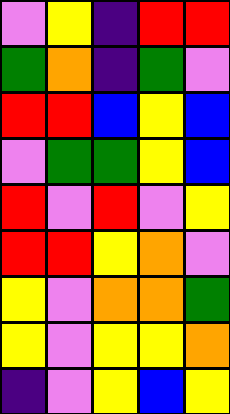[["violet", "yellow", "indigo", "red", "red"], ["green", "orange", "indigo", "green", "violet"], ["red", "red", "blue", "yellow", "blue"], ["violet", "green", "green", "yellow", "blue"], ["red", "violet", "red", "violet", "yellow"], ["red", "red", "yellow", "orange", "violet"], ["yellow", "violet", "orange", "orange", "green"], ["yellow", "violet", "yellow", "yellow", "orange"], ["indigo", "violet", "yellow", "blue", "yellow"]]